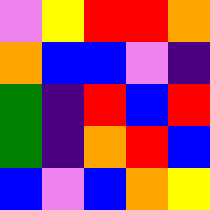[["violet", "yellow", "red", "red", "orange"], ["orange", "blue", "blue", "violet", "indigo"], ["green", "indigo", "red", "blue", "red"], ["green", "indigo", "orange", "red", "blue"], ["blue", "violet", "blue", "orange", "yellow"]]